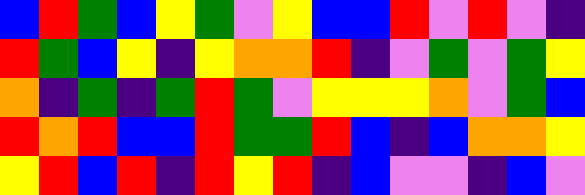[["blue", "red", "green", "blue", "yellow", "green", "violet", "yellow", "blue", "blue", "red", "violet", "red", "violet", "indigo"], ["red", "green", "blue", "yellow", "indigo", "yellow", "orange", "orange", "red", "indigo", "violet", "green", "violet", "green", "yellow"], ["orange", "indigo", "green", "indigo", "green", "red", "green", "violet", "yellow", "yellow", "yellow", "orange", "violet", "green", "blue"], ["red", "orange", "red", "blue", "blue", "red", "green", "green", "red", "blue", "indigo", "blue", "orange", "orange", "yellow"], ["yellow", "red", "blue", "red", "indigo", "red", "yellow", "red", "indigo", "blue", "violet", "violet", "indigo", "blue", "violet"]]